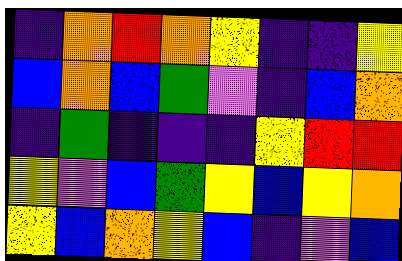[["indigo", "orange", "red", "orange", "yellow", "indigo", "indigo", "yellow"], ["blue", "orange", "blue", "green", "violet", "indigo", "blue", "orange"], ["indigo", "green", "indigo", "indigo", "indigo", "yellow", "red", "red"], ["yellow", "violet", "blue", "green", "yellow", "blue", "yellow", "orange"], ["yellow", "blue", "orange", "yellow", "blue", "indigo", "violet", "blue"]]